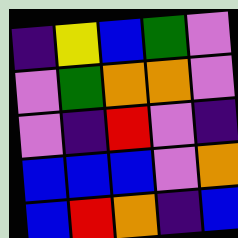[["indigo", "yellow", "blue", "green", "violet"], ["violet", "green", "orange", "orange", "violet"], ["violet", "indigo", "red", "violet", "indigo"], ["blue", "blue", "blue", "violet", "orange"], ["blue", "red", "orange", "indigo", "blue"]]